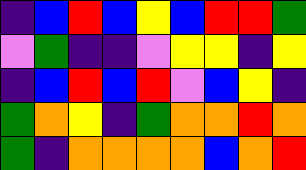[["indigo", "blue", "red", "blue", "yellow", "blue", "red", "red", "green"], ["violet", "green", "indigo", "indigo", "violet", "yellow", "yellow", "indigo", "yellow"], ["indigo", "blue", "red", "blue", "red", "violet", "blue", "yellow", "indigo"], ["green", "orange", "yellow", "indigo", "green", "orange", "orange", "red", "orange"], ["green", "indigo", "orange", "orange", "orange", "orange", "blue", "orange", "red"]]